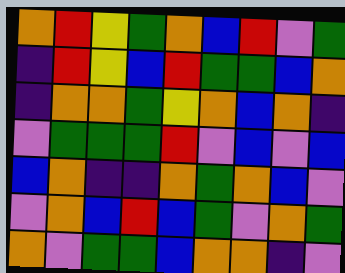[["orange", "red", "yellow", "green", "orange", "blue", "red", "violet", "green"], ["indigo", "red", "yellow", "blue", "red", "green", "green", "blue", "orange"], ["indigo", "orange", "orange", "green", "yellow", "orange", "blue", "orange", "indigo"], ["violet", "green", "green", "green", "red", "violet", "blue", "violet", "blue"], ["blue", "orange", "indigo", "indigo", "orange", "green", "orange", "blue", "violet"], ["violet", "orange", "blue", "red", "blue", "green", "violet", "orange", "green"], ["orange", "violet", "green", "green", "blue", "orange", "orange", "indigo", "violet"]]